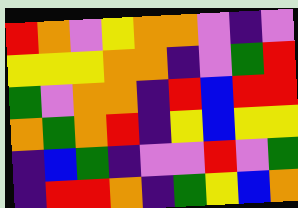[["red", "orange", "violet", "yellow", "orange", "orange", "violet", "indigo", "violet"], ["yellow", "yellow", "yellow", "orange", "orange", "indigo", "violet", "green", "red"], ["green", "violet", "orange", "orange", "indigo", "red", "blue", "red", "red"], ["orange", "green", "orange", "red", "indigo", "yellow", "blue", "yellow", "yellow"], ["indigo", "blue", "green", "indigo", "violet", "violet", "red", "violet", "green"], ["indigo", "red", "red", "orange", "indigo", "green", "yellow", "blue", "orange"]]